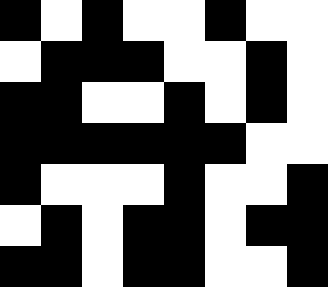[["black", "white", "black", "white", "white", "black", "white", "white"], ["white", "black", "black", "black", "white", "white", "black", "white"], ["black", "black", "white", "white", "black", "white", "black", "white"], ["black", "black", "black", "black", "black", "black", "white", "white"], ["black", "white", "white", "white", "black", "white", "white", "black"], ["white", "black", "white", "black", "black", "white", "black", "black"], ["black", "black", "white", "black", "black", "white", "white", "black"]]